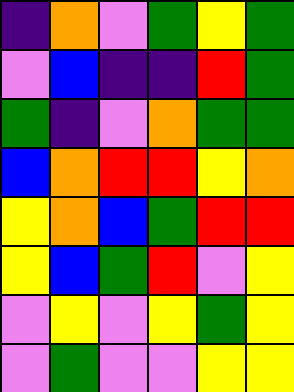[["indigo", "orange", "violet", "green", "yellow", "green"], ["violet", "blue", "indigo", "indigo", "red", "green"], ["green", "indigo", "violet", "orange", "green", "green"], ["blue", "orange", "red", "red", "yellow", "orange"], ["yellow", "orange", "blue", "green", "red", "red"], ["yellow", "blue", "green", "red", "violet", "yellow"], ["violet", "yellow", "violet", "yellow", "green", "yellow"], ["violet", "green", "violet", "violet", "yellow", "yellow"]]